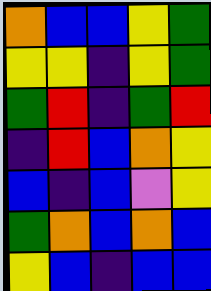[["orange", "blue", "blue", "yellow", "green"], ["yellow", "yellow", "indigo", "yellow", "green"], ["green", "red", "indigo", "green", "red"], ["indigo", "red", "blue", "orange", "yellow"], ["blue", "indigo", "blue", "violet", "yellow"], ["green", "orange", "blue", "orange", "blue"], ["yellow", "blue", "indigo", "blue", "blue"]]